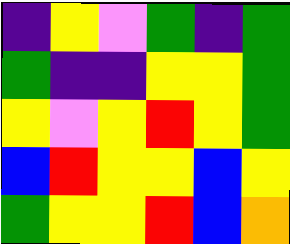[["indigo", "yellow", "violet", "green", "indigo", "green"], ["green", "indigo", "indigo", "yellow", "yellow", "green"], ["yellow", "violet", "yellow", "red", "yellow", "green"], ["blue", "red", "yellow", "yellow", "blue", "yellow"], ["green", "yellow", "yellow", "red", "blue", "orange"]]